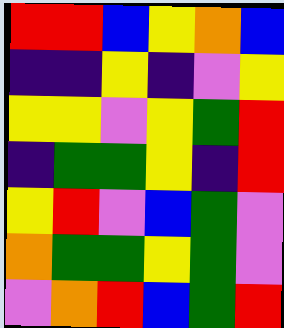[["red", "red", "blue", "yellow", "orange", "blue"], ["indigo", "indigo", "yellow", "indigo", "violet", "yellow"], ["yellow", "yellow", "violet", "yellow", "green", "red"], ["indigo", "green", "green", "yellow", "indigo", "red"], ["yellow", "red", "violet", "blue", "green", "violet"], ["orange", "green", "green", "yellow", "green", "violet"], ["violet", "orange", "red", "blue", "green", "red"]]